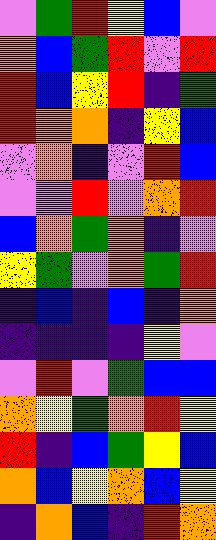[["violet", "green", "red", "yellow", "blue", "violet"], ["orange", "blue", "green", "red", "violet", "red"], ["red", "blue", "yellow", "red", "indigo", "green"], ["red", "orange", "orange", "indigo", "yellow", "blue"], ["violet", "orange", "indigo", "violet", "red", "blue"], ["violet", "violet", "red", "violet", "orange", "red"], ["blue", "orange", "green", "orange", "indigo", "violet"], ["yellow", "green", "violet", "orange", "green", "red"], ["indigo", "blue", "indigo", "blue", "indigo", "orange"], ["indigo", "indigo", "indigo", "indigo", "yellow", "violet"], ["violet", "red", "violet", "green", "blue", "blue"], ["orange", "yellow", "green", "orange", "red", "yellow"], ["red", "indigo", "blue", "green", "yellow", "blue"], ["orange", "blue", "yellow", "orange", "blue", "yellow"], ["indigo", "orange", "blue", "indigo", "red", "orange"]]